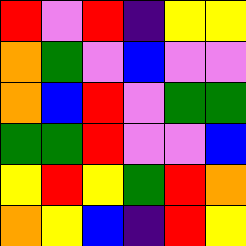[["red", "violet", "red", "indigo", "yellow", "yellow"], ["orange", "green", "violet", "blue", "violet", "violet"], ["orange", "blue", "red", "violet", "green", "green"], ["green", "green", "red", "violet", "violet", "blue"], ["yellow", "red", "yellow", "green", "red", "orange"], ["orange", "yellow", "blue", "indigo", "red", "yellow"]]